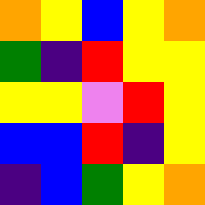[["orange", "yellow", "blue", "yellow", "orange"], ["green", "indigo", "red", "yellow", "yellow"], ["yellow", "yellow", "violet", "red", "yellow"], ["blue", "blue", "red", "indigo", "yellow"], ["indigo", "blue", "green", "yellow", "orange"]]